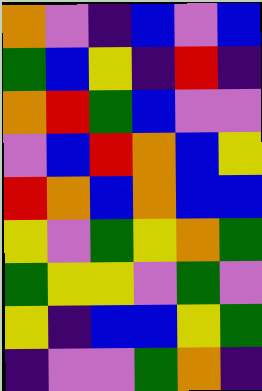[["orange", "violet", "indigo", "blue", "violet", "blue"], ["green", "blue", "yellow", "indigo", "red", "indigo"], ["orange", "red", "green", "blue", "violet", "violet"], ["violet", "blue", "red", "orange", "blue", "yellow"], ["red", "orange", "blue", "orange", "blue", "blue"], ["yellow", "violet", "green", "yellow", "orange", "green"], ["green", "yellow", "yellow", "violet", "green", "violet"], ["yellow", "indigo", "blue", "blue", "yellow", "green"], ["indigo", "violet", "violet", "green", "orange", "indigo"]]